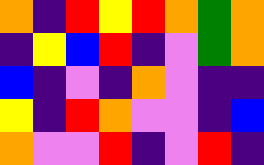[["orange", "indigo", "red", "yellow", "red", "orange", "green", "orange"], ["indigo", "yellow", "blue", "red", "indigo", "violet", "green", "orange"], ["blue", "indigo", "violet", "indigo", "orange", "violet", "indigo", "indigo"], ["yellow", "indigo", "red", "orange", "violet", "violet", "indigo", "blue"], ["orange", "violet", "violet", "red", "indigo", "violet", "red", "indigo"]]